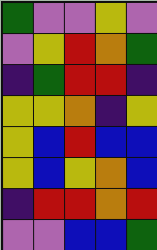[["green", "violet", "violet", "yellow", "violet"], ["violet", "yellow", "red", "orange", "green"], ["indigo", "green", "red", "red", "indigo"], ["yellow", "yellow", "orange", "indigo", "yellow"], ["yellow", "blue", "red", "blue", "blue"], ["yellow", "blue", "yellow", "orange", "blue"], ["indigo", "red", "red", "orange", "red"], ["violet", "violet", "blue", "blue", "green"]]